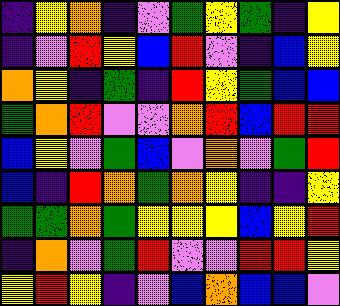[["indigo", "yellow", "orange", "indigo", "violet", "green", "yellow", "green", "indigo", "yellow"], ["indigo", "violet", "red", "yellow", "blue", "red", "violet", "indigo", "blue", "yellow"], ["orange", "yellow", "indigo", "green", "indigo", "red", "yellow", "green", "blue", "blue"], ["green", "orange", "red", "violet", "violet", "orange", "red", "blue", "red", "red"], ["blue", "yellow", "violet", "green", "blue", "violet", "orange", "violet", "green", "red"], ["blue", "indigo", "red", "orange", "green", "orange", "yellow", "indigo", "indigo", "yellow"], ["green", "green", "orange", "green", "yellow", "yellow", "yellow", "blue", "yellow", "red"], ["indigo", "orange", "violet", "green", "red", "violet", "violet", "red", "red", "yellow"], ["yellow", "red", "yellow", "indigo", "violet", "blue", "orange", "blue", "blue", "violet"]]